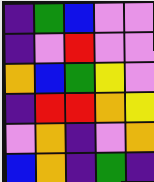[["indigo", "green", "blue", "violet", "violet"], ["indigo", "violet", "red", "violet", "violet"], ["orange", "blue", "green", "yellow", "violet"], ["indigo", "red", "red", "orange", "yellow"], ["violet", "orange", "indigo", "violet", "orange"], ["blue", "orange", "indigo", "green", "indigo"]]